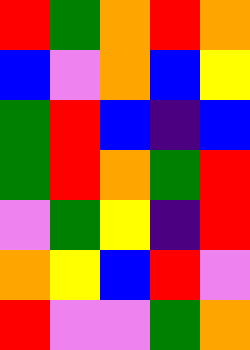[["red", "green", "orange", "red", "orange"], ["blue", "violet", "orange", "blue", "yellow"], ["green", "red", "blue", "indigo", "blue"], ["green", "red", "orange", "green", "red"], ["violet", "green", "yellow", "indigo", "red"], ["orange", "yellow", "blue", "red", "violet"], ["red", "violet", "violet", "green", "orange"]]